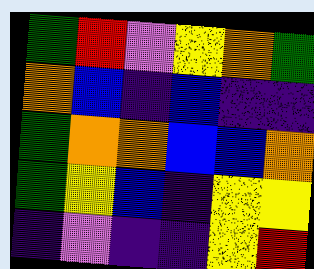[["green", "red", "violet", "yellow", "orange", "green"], ["orange", "blue", "indigo", "blue", "indigo", "indigo"], ["green", "orange", "orange", "blue", "blue", "orange"], ["green", "yellow", "blue", "indigo", "yellow", "yellow"], ["indigo", "violet", "indigo", "indigo", "yellow", "red"]]